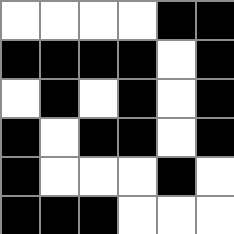[["white", "white", "white", "white", "black", "black"], ["black", "black", "black", "black", "white", "black"], ["white", "black", "white", "black", "white", "black"], ["black", "white", "black", "black", "white", "black"], ["black", "white", "white", "white", "black", "white"], ["black", "black", "black", "white", "white", "white"]]